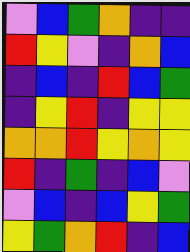[["violet", "blue", "green", "orange", "indigo", "indigo"], ["red", "yellow", "violet", "indigo", "orange", "blue"], ["indigo", "blue", "indigo", "red", "blue", "green"], ["indigo", "yellow", "red", "indigo", "yellow", "yellow"], ["orange", "orange", "red", "yellow", "orange", "yellow"], ["red", "indigo", "green", "indigo", "blue", "violet"], ["violet", "blue", "indigo", "blue", "yellow", "green"], ["yellow", "green", "orange", "red", "indigo", "blue"]]